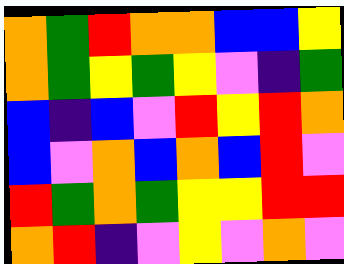[["orange", "green", "red", "orange", "orange", "blue", "blue", "yellow"], ["orange", "green", "yellow", "green", "yellow", "violet", "indigo", "green"], ["blue", "indigo", "blue", "violet", "red", "yellow", "red", "orange"], ["blue", "violet", "orange", "blue", "orange", "blue", "red", "violet"], ["red", "green", "orange", "green", "yellow", "yellow", "red", "red"], ["orange", "red", "indigo", "violet", "yellow", "violet", "orange", "violet"]]